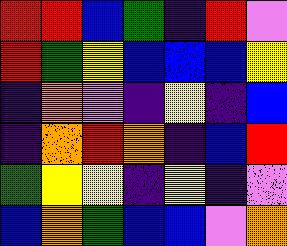[["red", "red", "blue", "green", "indigo", "red", "violet"], ["red", "green", "yellow", "blue", "blue", "blue", "yellow"], ["indigo", "orange", "violet", "indigo", "yellow", "indigo", "blue"], ["indigo", "orange", "red", "orange", "indigo", "blue", "red"], ["green", "yellow", "yellow", "indigo", "yellow", "indigo", "violet"], ["blue", "orange", "green", "blue", "blue", "violet", "orange"]]